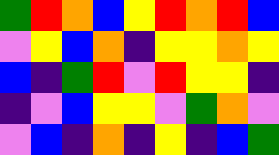[["green", "red", "orange", "blue", "yellow", "red", "orange", "red", "blue"], ["violet", "yellow", "blue", "orange", "indigo", "yellow", "yellow", "orange", "yellow"], ["blue", "indigo", "green", "red", "violet", "red", "yellow", "yellow", "indigo"], ["indigo", "violet", "blue", "yellow", "yellow", "violet", "green", "orange", "violet"], ["violet", "blue", "indigo", "orange", "indigo", "yellow", "indigo", "blue", "green"]]